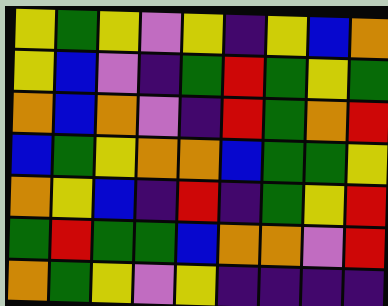[["yellow", "green", "yellow", "violet", "yellow", "indigo", "yellow", "blue", "orange"], ["yellow", "blue", "violet", "indigo", "green", "red", "green", "yellow", "green"], ["orange", "blue", "orange", "violet", "indigo", "red", "green", "orange", "red"], ["blue", "green", "yellow", "orange", "orange", "blue", "green", "green", "yellow"], ["orange", "yellow", "blue", "indigo", "red", "indigo", "green", "yellow", "red"], ["green", "red", "green", "green", "blue", "orange", "orange", "violet", "red"], ["orange", "green", "yellow", "violet", "yellow", "indigo", "indigo", "indigo", "indigo"]]